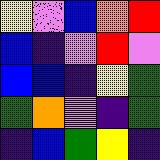[["yellow", "violet", "blue", "orange", "red"], ["blue", "indigo", "violet", "red", "violet"], ["blue", "blue", "indigo", "yellow", "green"], ["green", "orange", "violet", "indigo", "green"], ["indigo", "blue", "green", "yellow", "indigo"]]